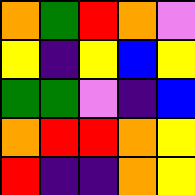[["orange", "green", "red", "orange", "violet"], ["yellow", "indigo", "yellow", "blue", "yellow"], ["green", "green", "violet", "indigo", "blue"], ["orange", "red", "red", "orange", "yellow"], ["red", "indigo", "indigo", "orange", "yellow"]]